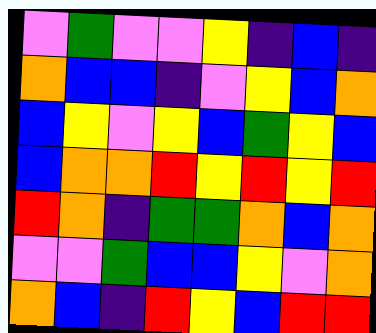[["violet", "green", "violet", "violet", "yellow", "indigo", "blue", "indigo"], ["orange", "blue", "blue", "indigo", "violet", "yellow", "blue", "orange"], ["blue", "yellow", "violet", "yellow", "blue", "green", "yellow", "blue"], ["blue", "orange", "orange", "red", "yellow", "red", "yellow", "red"], ["red", "orange", "indigo", "green", "green", "orange", "blue", "orange"], ["violet", "violet", "green", "blue", "blue", "yellow", "violet", "orange"], ["orange", "blue", "indigo", "red", "yellow", "blue", "red", "red"]]